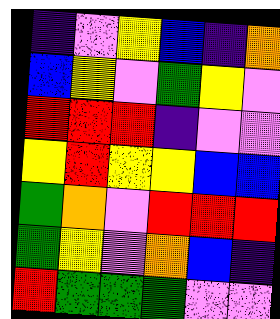[["indigo", "violet", "yellow", "blue", "indigo", "orange"], ["blue", "yellow", "violet", "green", "yellow", "violet"], ["red", "red", "red", "indigo", "violet", "violet"], ["yellow", "red", "yellow", "yellow", "blue", "blue"], ["green", "orange", "violet", "red", "red", "red"], ["green", "yellow", "violet", "orange", "blue", "indigo"], ["red", "green", "green", "green", "violet", "violet"]]